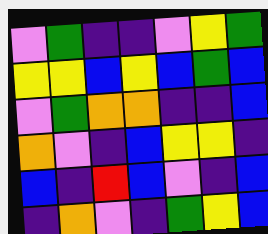[["violet", "green", "indigo", "indigo", "violet", "yellow", "green"], ["yellow", "yellow", "blue", "yellow", "blue", "green", "blue"], ["violet", "green", "orange", "orange", "indigo", "indigo", "blue"], ["orange", "violet", "indigo", "blue", "yellow", "yellow", "indigo"], ["blue", "indigo", "red", "blue", "violet", "indigo", "blue"], ["indigo", "orange", "violet", "indigo", "green", "yellow", "blue"]]